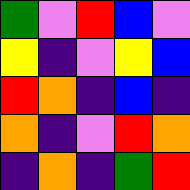[["green", "violet", "red", "blue", "violet"], ["yellow", "indigo", "violet", "yellow", "blue"], ["red", "orange", "indigo", "blue", "indigo"], ["orange", "indigo", "violet", "red", "orange"], ["indigo", "orange", "indigo", "green", "red"]]